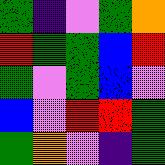[["green", "indigo", "violet", "green", "orange"], ["red", "green", "green", "blue", "red"], ["green", "violet", "green", "blue", "violet"], ["blue", "violet", "red", "red", "green"], ["green", "orange", "violet", "indigo", "green"]]